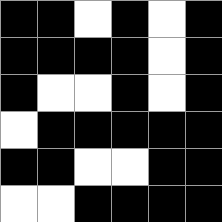[["black", "black", "white", "black", "white", "black"], ["black", "black", "black", "black", "white", "black"], ["black", "white", "white", "black", "white", "black"], ["white", "black", "black", "black", "black", "black"], ["black", "black", "white", "white", "black", "black"], ["white", "white", "black", "black", "black", "black"]]